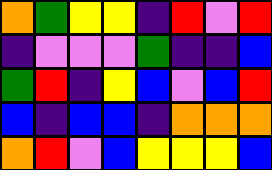[["orange", "green", "yellow", "yellow", "indigo", "red", "violet", "red"], ["indigo", "violet", "violet", "violet", "green", "indigo", "indigo", "blue"], ["green", "red", "indigo", "yellow", "blue", "violet", "blue", "red"], ["blue", "indigo", "blue", "blue", "indigo", "orange", "orange", "orange"], ["orange", "red", "violet", "blue", "yellow", "yellow", "yellow", "blue"]]